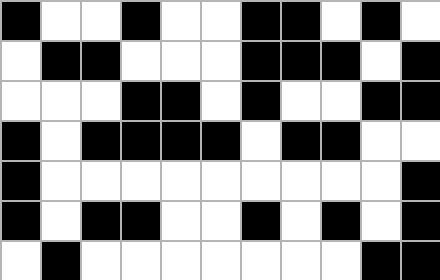[["black", "white", "white", "black", "white", "white", "black", "black", "white", "black", "white"], ["white", "black", "black", "white", "white", "white", "black", "black", "black", "white", "black"], ["white", "white", "white", "black", "black", "white", "black", "white", "white", "black", "black"], ["black", "white", "black", "black", "black", "black", "white", "black", "black", "white", "white"], ["black", "white", "white", "white", "white", "white", "white", "white", "white", "white", "black"], ["black", "white", "black", "black", "white", "white", "black", "white", "black", "white", "black"], ["white", "black", "white", "white", "white", "white", "white", "white", "white", "black", "black"]]